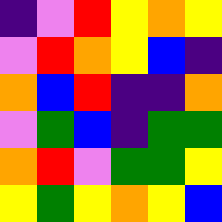[["indigo", "violet", "red", "yellow", "orange", "yellow"], ["violet", "red", "orange", "yellow", "blue", "indigo"], ["orange", "blue", "red", "indigo", "indigo", "orange"], ["violet", "green", "blue", "indigo", "green", "green"], ["orange", "red", "violet", "green", "green", "yellow"], ["yellow", "green", "yellow", "orange", "yellow", "blue"]]